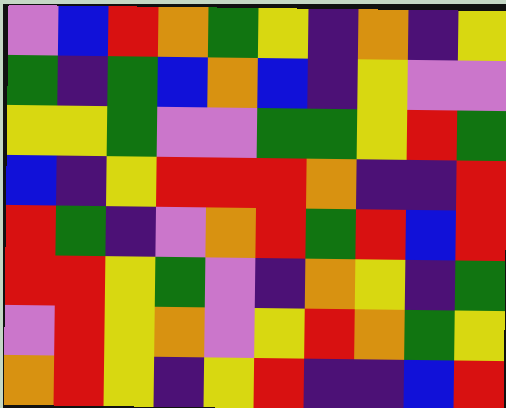[["violet", "blue", "red", "orange", "green", "yellow", "indigo", "orange", "indigo", "yellow"], ["green", "indigo", "green", "blue", "orange", "blue", "indigo", "yellow", "violet", "violet"], ["yellow", "yellow", "green", "violet", "violet", "green", "green", "yellow", "red", "green"], ["blue", "indigo", "yellow", "red", "red", "red", "orange", "indigo", "indigo", "red"], ["red", "green", "indigo", "violet", "orange", "red", "green", "red", "blue", "red"], ["red", "red", "yellow", "green", "violet", "indigo", "orange", "yellow", "indigo", "green"], ["violet", "red", "yellow", "orange", "violet", "yellow", "red", "orange", "green", "yellow"], ["orange", "red", "yellow", "indigo", "yellow", "red", "indigo", "indigo", "blue", "red"]]